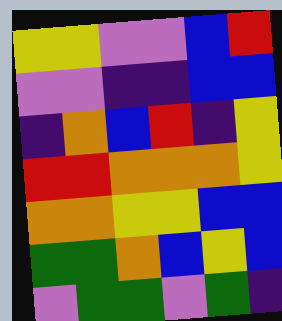[["yellow", "yellow", "violet", "violet", "blue", "red"], ["violet", "violet", "indigo", "indigo", "blue", "blue"], ["indigo", "orange", "blue", "red", "indigo", "yellow"], ["red", "red", "orange", "orange", "orange", "yellow"], ["orange", "orange", "yellow", "yellow", "blue", "blue"], ["green", "green", "orange", "blue", "yellow", "blue"], ["violet", "green", "green", "violet", "green", "indigo"]]